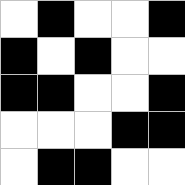[["white", "black", "white", "white", "black"], ["black", "white", "black", "white", "white"], ["black", "black", "white", "white", "black"], ["white", "white", "white", "black", "black"], ["white", "black", "black", "white", "white"]]